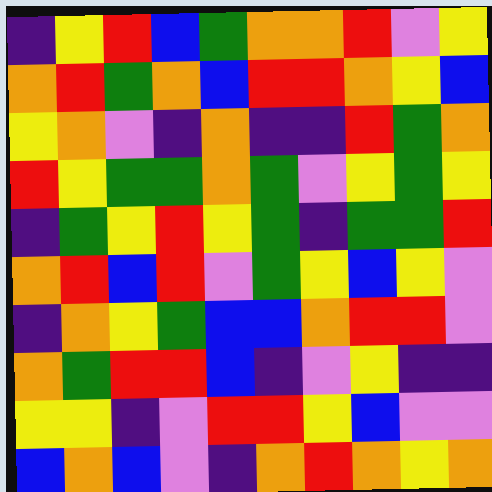[["indigo", "yellow", "red", "blue", "green", "orange", "orange", "red", "violet", "yellow"], ["orange", "red", "green", "orange", "blue", "red", "red", "orange", "yellow", "blue"], ["yellow", "orange", "violet", "indigo", "orange", "indigo", "indigo", "red", "green", "orange"], ["red", "yellow", "green", "green", "orange", "green", "violet", "yellow", "green", "yellow"], ["indigo", "green", "yellow", "red", "yellow", "green", "indigo", "green", "green", "red"], ["orange", "red", "blue", "red", "violet", "green", "yellow", "blue", "yellow", "violet"], ["indigo", "orange", "yellow", "green", "blue", "blue", "orange", "red", "red", "violet"], ["orange", "green", "red", "red", "blue", "indigo", "violet", "yellow", "indigo", "indigo"], ["yellow", "yellow", "indigo", "violet", "red", "red", "yellow", "blue", "violet", "violet"], ["blue", "orange", "blue", "violet", "indigo", "orange", "red", "orange", "yellow", "orange"]]